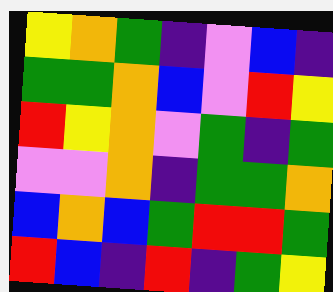[["yellow", "orange", "green", "indigo", "violet", "blue", "indigo"], ["green", "green", "orange", "blue", "violet", "red", "yellow"], ["red", "yellow", "orange", "violet", "green", "indigo", "green"], ["violet", "violet", "orange", "indigo", "green", "green", "orange"], ["blue", "orange", "blue", "green", "red", "red", "green"], ["red", "blue", "indigo", "red", "indigo", "green", "yellow"]]